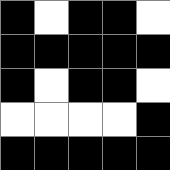[["black", "white", "black", "black", "white"], ["black", "black", "black", "black", "black"], ["black", "white", "black", "black", "white"], ["white", "white", "white", "white", "black"], ["black", "black", "black", "black", "black"]]